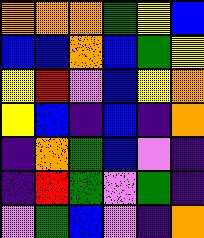[["orange", "orange", "orange", "green", "yellow", "blue"], ["blue", "blue", "orange", "blue", "green", "yellow"], ["yellow", "red", "violet", "blue", "yellow", "orange"], ["yellow", "blue", "indigo", "blue", "indigo", "orange"], ["indigo", "orange", "green", "blue", "violet", "indigo"], ["indigo", "red", "green", "violet", "green", "indigo"], ["violet", "green", "blue", "violet", "indigo", "orange"]]